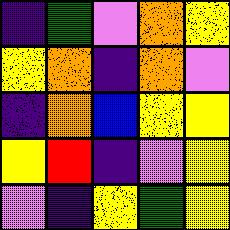[["indigo", "green", "violet", "orange", "yellow"], ["yellow", "orange", "indigo", "orange", "violet"], ["indigo", "orange", "blue", "yellow", "yellow"], ["yellow", "red", "indigo", "violet", "yellow"], ["violet", "indigo", "yellow", "green", "yellow"]]